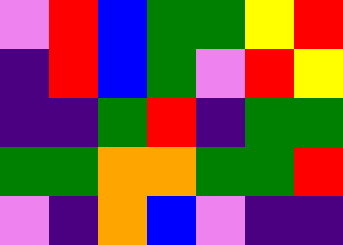[["violet", "red", "blue", "green", "green", "yellow", "red"], ["indigo", "red", "blue", "green", "violet", "red", "yellow"], ["indigo", "indigo", "green", "red", "indigo", "green", "green"], ["green", "green", "orange", "orange", "green", "green", "red"], ["violet", "indigo", "orange", "blue", "violet", "indigo", "indigo"]]